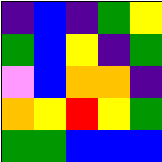[["indigo", "blue", "indigo", "green", "yellow"], ["green", "blue", "yellow", "indigo", "green"], ["violet", "blue", "orange", "orange", "indigo"], ["orange", "yellow", "red", "yellow", "green"], ["green", "green", "blue", "blue", "blue"]]